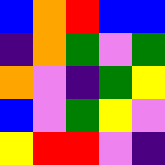[["blue", "orange", "red", "blue", "blue"], ["indigo", "orange", "green", "violet", "green"], ["orange", "violet", "indigo", "green", "yellow"], ["blue", "violet", "green", "yellow", "violet"], ["yellow", "red", "red", "violet", "indigo"]]